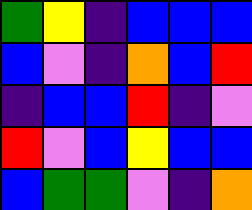[["green", "yellow", "indigo", "blue", "blue", "blue"], ["blue", "violet", "indigo", "orange", "blue", "red"], ["indigo", "blue", "blue", "red", "indigo", "violet"], ["red", "violet", "blue", "yellow", "blue", "blue"], ["blue", "green", "green", "violet", "indigo", "orange"]]